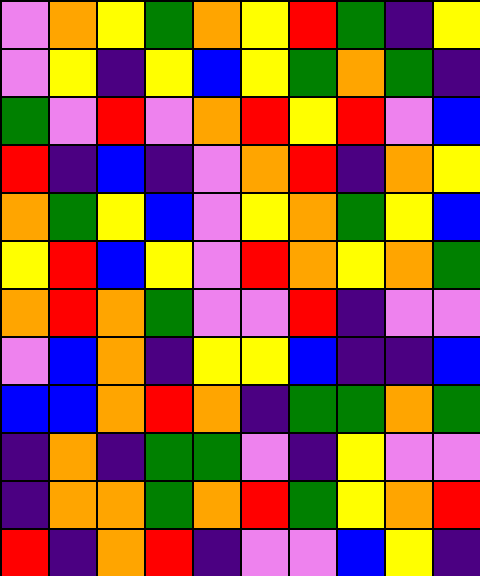[["violet", "orange", "yellow", "green", "orange", "yellow", "red", "green", "indigo", "yellow"], ["violet", "yellow", "indigo", "yellow", "blue", "yellow", "green", "orange", "green", "indigo"], ["green", "violet", "red", "violet", "orange", "red", "yellow", "red", "violet", "blue"], ["red", "indigo", "blue", "indigo", "violet", "orange", "red", "indigo", "orange", "yellow"], ["orange", "green", "yellow", "blue", "violet", "yellow", "orange", "green", "yellow", "blue"], ["yellow", "red", "blue", "yellow", "violet", "red", "orange", "yellow", "orange", "green"], ["orange", "red", "orange", "green", "violet", "violet", "red", "indigo", "violet", "violet"], ["violet", "blue", "orange", "indigo", "yellow", "yellow", "blue", "indigo", "indigo", "blue"], ["blue", "blue", "orange", "red", "orange", "indigo", "green", "green", "orange", "green"], ["indigo", "orange", "indigo", "green", "green", "violet", "indigo", "yellow", "violet", "violet"], ["indigo", "orange", "orange", "green", "orange", "red", "green", "yellow", "orange", "red"], ["red", "indigo", "orange", "red", "indigo", "violet", "violet", "blue", "yellow", "indigo"]]